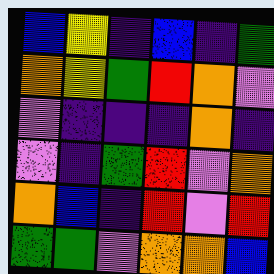[["blue", "yellow", "indigo", "blue", "indigo", "green"], ["orange", "yellow", "green", "red", "orange", "violet"], ["violet", "indigo", "indigo", "indigo", "orange", "indigo"], ["violet", "indigo", "green", "red", "violet", "orange"], ["orange", "blue", "indigo", "red", "violet", "red"], ["green", "green", "violet", "orange", "orange", "blue"]]